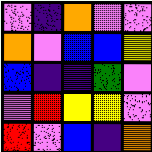[["violet", "indigo", "orange", "violet", "violet"], ["orange", "violet", "blue", "blue", "yellow"], ["blue", "indigo", "indigo", "green", "violet"], ["violet", "red", "yellow", "yellow", "violet"], ["red", "violet", "blue", "indigo", "orange"]]